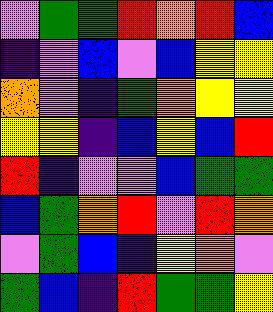[["violet", "green", "green", "red", "orange", "red", "blue"], ["indigo", "violet", "blue", "violet", "blue", "yellow", "yellow"], ["orange", "violet", "indigo", "green", "orange", "yellow", "yellow"], ["yellow", "yellow", "indigo", "blue", "yellow", "blue", "red"], ["red", "indigo", "violet", "violet", "blue", "green", "green"], ["blue", "green", "orange", "red", "violet", "red", "orange"], ["violet", "green", "blue", "indigo", "yellow", "orange", "violet"], ["green", "blue", "indigo", "red", "green", "green", "yellow"]]